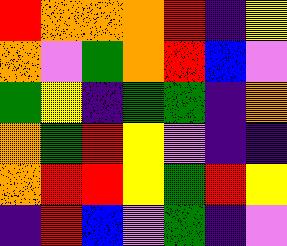[["red", "orange", "orange", "orange", "red", "indigo", "yellow"], ["orange", "violet", "green", "orange", "red", "blue", "violet"], ["green", "yellow", "indigo", "green", "green", "indigo", "orange"], ["orange", "green", "red", "yellow", "violet", "indigo", "indigo"], ["orange", "red", "red", "yellow", "green", "red", "yellow"], ["indigo", "red", "blue", "violet", "green", "indigo", "violet"]]